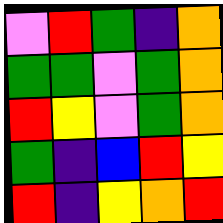[["violet", "red", "green", "indigo", "orange"], ["green", "green", "violet", "green", "orange"], ["red", "yellow", "violet", "green", "orange"], ["green", "indigo", "blue", "red", "yellow"], ["red", "indigo", "yellow", "orange", "red"]]